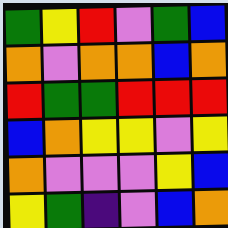[["green", "yellow", "red", "violet", "green", "blue"], ["orange", "violet", "orange", "orange", "blue", "orange"], ["red", "green", "green", "red", "red", "red"], ["blue", "orange", "yellow", "yellow", "violet", "yellow"], ["orange", "violet", "violet", "violet", "yellow", "blue"], ["yellow", "green", "indigo", "violet", "blue", "orange"]]